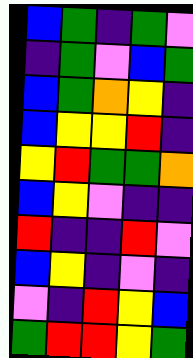[["blue", "green", "indigo", "green", "violet"], ["indigo", "green", "violet", "blue", "green"], ["blue", "green", "orange", "yellow", "indigo"], ["blue", "yellow", "yellow", "red", "indigo"], ["yellow", "red", "green", "green", "orange"], ["blue", "yellow", "violet", "indigo", "indigo"], ["red", "indigo", "indigo", "red", "violet"], ["blue", "yellow", "indigo", "violet", "indigo"], ["violet", "indigo", "red", "yellow", "blue"], ["green", "red", "red", "yellow", "green"]]